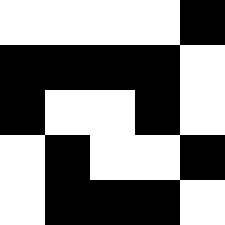[["white", "white", "white", "white", "black"], ["black", "black", "black", "black", "white"], ["black", "white", "white", "black", "white"], ["white", "black", "white", "white", "black"], ["white", "black", "black", "black", "white"]]